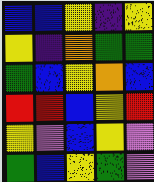[["blue", "blue", "yellow", "indigo", "yellow"], ["yellow", "indigo", "orange", "green", "green"], ["green", "blue", "yellow", "orange", "blue"], ["red", "red", "blue", "yellow", "red"], ["yellow", "violet", "blue", "yellow", "violet"], ["green", "blue", "yellow", "green", "violet"]]